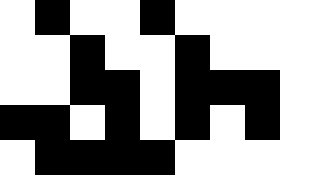[["white", "black", "white", "white", "black", "white", "white", "white", "white"], ["white", "white", "black", "white", "white", "black", "white", "white", "white"], ["white", "white", "black", "black", "white", "black", "black", "black", "white"], ["black", "black", "white", "black", "white", "black", "white", "black", "white"], ["white", "black", "black", "black", "black", "white", "white", "white", "white"]]